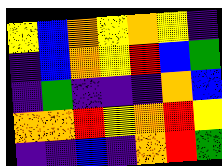[["yellow", "blue", "orange", "yellow", "orange", "yellow", "indigo"], ["indigo", "blue", "orange", "yellow", "red", "blue", "green"], ["indigo", "green", "indigo", "indigo", "indigo", "orange", "blue"], ["orange", "orange", "red", "yellow", "orange", "red", "yellow"], ["indigo", "indigo", "blue", "indigo", "orange", "red", "green"]]